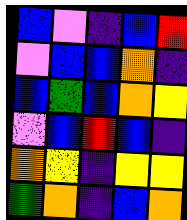[["blue", "violet", "indigo", "blue", "red"], ["violet", "blue", "blue", "orange", "indigo"], ["blue", "green", "blue", "orange", "yellow"], ["violet", "blue", "red", "blue", "indigo"], ["orange", "yellow", "indigo", "yellow", "yellow"], ["green", "orange", "indigo", "blue", "orange"]]